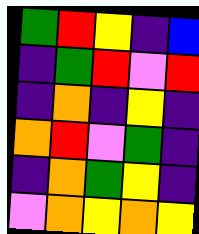[["green", "red", "yellow", "indigo", "blue"], ["indigo", "green", "red", "violet", "red"], ["indigo", "orange", "indigo", "yellow", "indigo"], ["orange", "red", "violet", "green", "indigo"], ["indigo", "orange", "green", "yellow", "indigo"], ["violet", "orange", "yellow", "orange", "yellow"]]